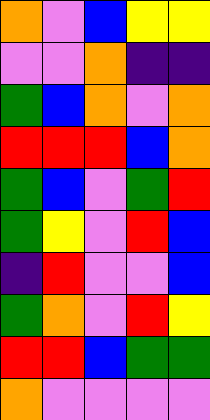[["orange", "violet", "blue", "yellow", "yellow"], ["violet", "violet", "orange", "indigo", "indigo"], ["green", "blue", "orange", "violet", "orange"], ["red", "red", "red", "blue", "orange"], ["green", "blue", "violet", "green", "red"], ["green", "yellow", "violet", "red", "blue"], ["indigo", "red", "violet", "violet", "blue"], ["green", "orange", "violet", "red", "yellow"], ["red", "red", "blue", "green", "green"], ["orange", "violet", "violet", "violet", "violet"]]